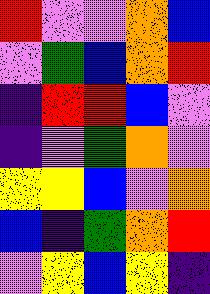[["red", "violet", "violet", "orange", "blue"], ["violet", "green", "blue", "orange", "red"], ["indigo", "red", "red", "blue", "violet"], ["indigo", "violet", "green", "orange", "violet"], ["yellow", "yellow", "blue", "violet", "orange"], ["blue", "indigo", "green", "orange", "red"], ["violet", "yellow", "blue", "yellow", "indigo"]]